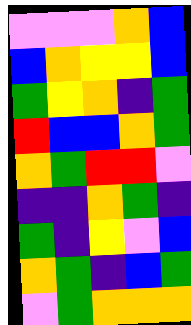[["violet", "violet", "violet", "orange", "blue"], ["blue", "orange", "yellow", "yellow", "blue"], ["green", "yellow", "orange", "indigo", "green"], ["red", "blue", "blue", "orange", "green"], ["orange", "green", "red", "red", "violet"], ["indigo", "indigo", "orange", "green", "indigo"], ["green", "indigo", "yellow", "violet", "blue"], ["orange", "green", "indigo", "blue", "green"], ["violet", "green", "orange", "orange", "orange"]]